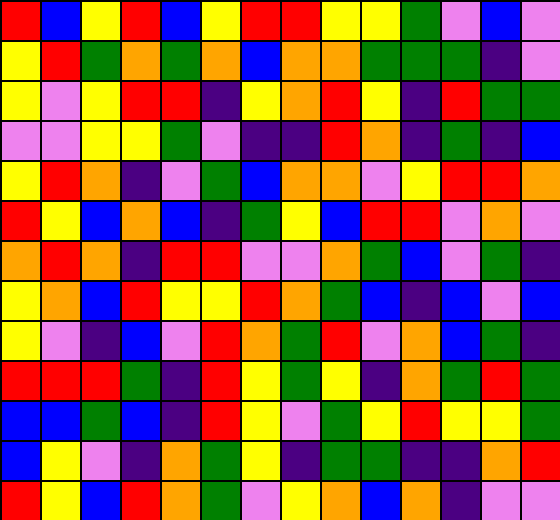[["red", "blue", "yellow", "red", "blue", "yellow", "red", "red", "yellow", "yellow", "green", "violet", "blue", "violet"], ["yellow", "red", "green", "orange", "green", "orange", "blue", "orange", "orange", "green", "green", "green", "indigo", "violet"], ["yellow", "violet", "yellow", "red", "red", "indigo", "yellow", "orange", "red", "yellow", "indigo", "red", "green", "green"], ["violet", "violet", "yellow", "yellow", "green", "violet", "indigo", "indigo", "red", "orange", "indigo", "green", "indigo", "blue"], ["yellow", "red", "orange", "indigo", "violet", "green", "blue", "orange", "orange", "violet", "yellow", "red", "red", "orange"], ["red", "yellow", "blue", "orange", "blue", "indigo", "green", "yellow", "blue", "red", "red", "violet", "orange", "violet"], ["orange", "red", "orange", "indigo", "red", "red", "violet", "violet", "orange", "green", "blue", "violet", "green", "indigo"], ["yellow", "orange", "blue", "red", "yellow", "yellow", "red", "orange", "green", "blue", "indigo", "blue", "violet", "blue"], ["yellow", "violet", "indigo", "blue", "violet", "red", "orange", "green", "red", "violet", "orange", "blue", "green", "indigo"], ["red", "red", "red", "green", "indigo", "red", "yellow", "green", "yellow", "indigo", "orange", "green", "red", "green"], ["blue", "blue", "green", "blue", "indigo", "red", "yellow", "violet", "green", "yellow", "red", "yellow", "yellow", "green"], ["blue", "yellow", "violet", "indigo", "orange", "green", "yellow", "indigo", "green", "green", "indigo", "indigo", "orange", "red"], ["red", "yellow", "blue", "red", "orange", "green", "violet", "yellow", "orange", "blue", "orange", "indigo", "violet", "violet"]]